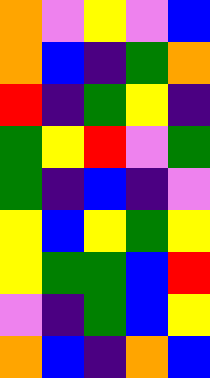[["orange", "violet", "yellow", "violet", "blue"], ["orange", "blue", "indigo", "green", "orange"], ["red", "indigo", "green", "yellow", "indigo"], ["green", "yellow", "red", "violet", "green"], ["green", "indigo", "blue", "indigo", "violet"], ["yellow", "blue", "yellow", "green", "yellow"], ["yellow", "green", "green", "blue", "red"], ["violet", "indigo", "green", "blue", "yellow"], ["orange", "blue", "indigo", "orange", "blue"]]